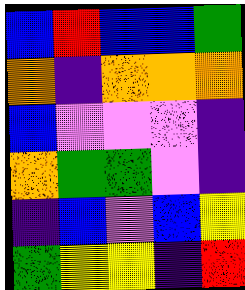[["blue", "red", "blue", "blue", "green"], ["orange", "indigo", "orange", "orange", "orange"], ["blue", "violet", "violet", "violet", "indigo"], ["orange", "green", "green", "violet", "indigo"], ["indigo", "blue", "violet", "blue", "yellow"], ["green", "yellow", "yellow", "indigo", "red"]]